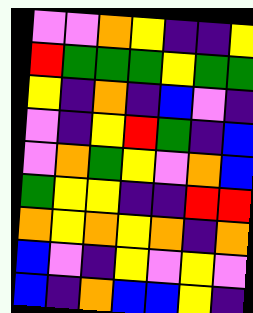[["violet", "violet", "orange", "yellow", "indigo", "indigo", "yellow"], ["red", "green", "green", "green", "yellow", "green", "green"], ["yellow", "indigo", "orange", "indigo", "blue", "violet", "indigo"], ["violet", "indigo", "yellow", "red", "green", "indigo", "blue"], ["violet", "orange", "green", "yellow", "violet", "orange", "blue"], ["green", "yellow", "yellow", "indigo", "indigo", "red", "red"], ["orange", "yellow", "orange", "yellow", "orange", "indigo", "orange"], ["blue", "violet", "indigo", "yellow", "violet", "yellow", "violet"], ["blue", "indigo", "orange", "blue", "blue", "yellow", "indigo"]]